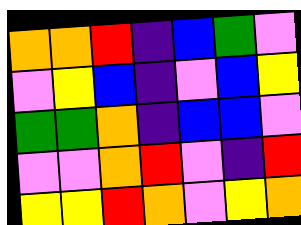[["orange", "orange", "red", "indigo", "blue", "green", "violet"], ["violet", "yellow", "blue", "indigo", "violet", "blue", "yellow"], ["green", "green", "orange", "indigo", "blue", "blue", "violet"], ["violet", "violet", "orange", "red", "violet", "indigo", "red"], ["yellow", "yellow", "red", "orange", "violet", "yellow", "orange"]]